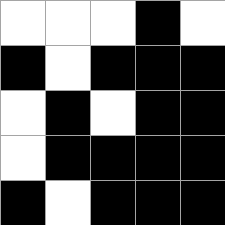[["white", "white", "white", "black", "white"], ["black", "white", "black", "black", "black"], ["white", "black", "white", "black", "black"], ["white", "black", "black", "black", "black"], ["black", "white", "black", "black", "black"]]